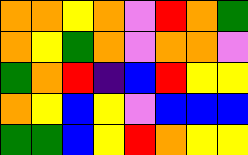[["orange", "orange", "yellow", "orange", "violet", "red", "orange", "green"], ["orange", "yellow", "green", "orange", "violet", "orange", "orange", "violet"], ["green", "orange", "red", "indigo", "blue", "red", "yellow", "yellow"], ["orange", "yellow", "blue", "yellow", "violet", "blue", "blue", "blue"], ["green", "green", "blue", "yellow", "red", "orange", "yellow", "yellow"]]